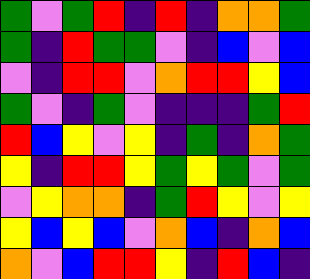[["green", "violet", "green", "red", "indigo", "red", "indigo", "orange", "orange", "green"], ["green", "indigo", "red", "green", "green", "violet", "indigo", "blue", "violet", "blue"], ["violet", "indigo", "red", "red", "violet", "orange", "red", "red", "yellow", "blue"], ["green", "violet", "indigo", "green", "violet", "indigo", "indigo", "indigo", "green", "red"], ["red", "blue", "yellow", "violet", "yellow", "indigo", "green", "indigo", "orange", "green"], ["yellow", "indigo", "red", "red", "yellow", "green", "yellow", "green", "violet", "green"], ["violet", "yellow", "orange", "orange", "indigo", "green", "red", "yellow", "violet", "yellow"], ["yellow", "blue", "yellow", "blue", "violet", "orange", "blue", "indigo", "orange", "blue"], ["orange", "violet", "blue", "red", "red", "yellow", "indigo", "red", "blue", "indigo"]]